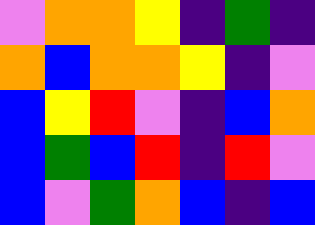[["violet", "orange", "orange", "yellow", "indigo", "green", "indigo"], ["orange", "blue", "orange", "orange", "yellow", "indigo", "violet"], ["blue", "yellow", "red", "violet", "indigo", "blue", "orange"], ["blue", "green", "blue", "red", "indigo", "red", "violet"], ["blue", "violet", "green", "orange", "blue", "indigo", "blue"]]